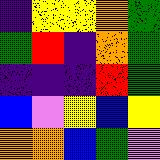[["indigo", "yellow", "yellow", "orange", "green"], ["green", "red", "indigo", "orange", "green"], ["indigo", "indigo", "indigo", "red", "green"], ["blue", "violet", "yellow", "blue", "yellow"], ["orange", "orange", "blue", "green", "violet"]]